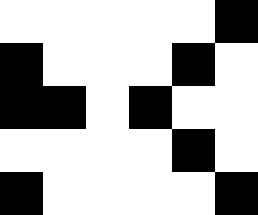[["white", "white", "white", "white", "white", "black"], ["black", "white", "white", "white", "black", "white"], ["black", "black", "white", "black", "white", "white"], ["white", "white", "white", "white", "black", "white"], ["black", "white", "white", "white", "white", "black"]]